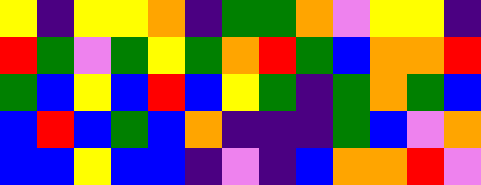[["yellow", "indigo", "yellow", "yellow", "orange", "indigo", "green", "green", "orange", "violet", "yellow", "yellow", "indigo"], ["red", "green", "violet", "green", "yellow", "green", "orange", "red", "green", "blue", "orange", "orange", "red"], ["green", "blue", "yellow", "blue", "red", "blue", "yellow", "green", "indigo", "green", "orange", "green", "blue"], ["blue", "red", "blue", "green", "blue", "orange", "indigo", "indigo", "indigo", "green", "blue", "violet", "orange"], ["blue", "blue", "yellow", "blue", "blue", "indigo", "violet", "indigo", "blue", "orange", "orange", "red", "violet"]]